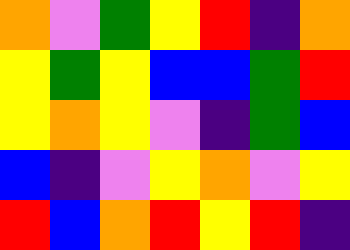[["orange", "violet", "green", "yellow", "red", "indigo", "orange"], ["yellow", "green", "yellow", "blue", "blue", "green", "red"], ["yellow", "orange", "yellow", "violet", "indigo", "green", "blue"], ["blue", "indigo", "violet", "yellow", "orange", "violet", "yellow"], ["red", "blue", "orange", "red", "yellow", "red", "indigo"]]